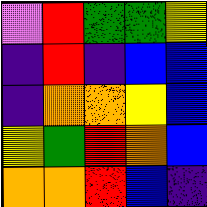[["violet", "red", "green", "green", "yellow"], ["indigo", "red", "indigo", "blue", "blue"], ["indigo", "orange", "orange", "yellow", "blue"], ["yellow", "green", "red", "orange", "blue"], ["orange", "orange", "red", "blue", "indigo"]]